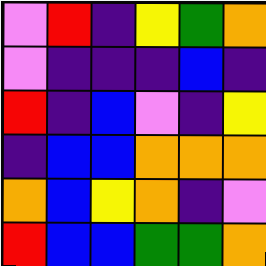[["violet", "red", "indigo", "yellow", "green", "orange"], ["violet", "indigo", "indigo", "indigo", "blue", "indigo"], ["red", "indigo", "blue", "violet", "indigo", "yellow"], ["indigo", "blue", "blue", "orange", "orange", "orange"], ["orange", "blue", "yellow", "orange", "indigo", "violet"], ["red", "blue", "blue", "green", "green", "orange"]]